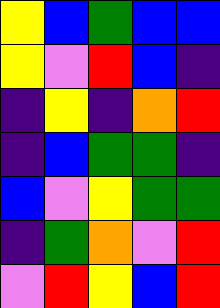[["yellow", "blue", "green", "blue", "blue"], ["yellow", "violet", "red", "blue", "indigo"], ["indigo", "yellow", "indigo", "orange", "red"], ["indigo", "blue", "green", "green", "indigo"], ["blue", "violet", "yellow", "green", "green"], ["indigo", "green", "orange", "violet", "red"], ["violet", "red", "yellow", "blue", "red"]]